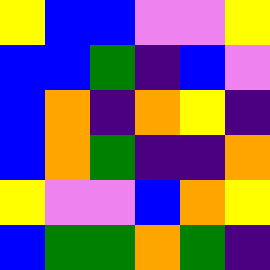[["yellow", "blue", "blue", "violet", "violet", "yellow"], ["blue", "blue", "green", "indigo", "blue", "violet"], ["blue", "orange", "indigo", "orange", "yellow", "indigo"], ["blue", "orange", "green", "indigo", "indigo", "orange"], ["yellow", "violet", "violet", "blue", "orange", "yellow"], ["blue", "green", "green", "orange", "green", "indigo"]]